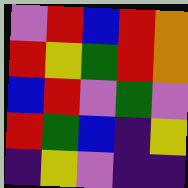[["violet", "red", "blue", "red", "orange"], ["red", "yellow", "green", "red", "orange"], ["blue", "red", "violet", "green", "violet"], ["red", "green", "blue", "indigo", "yellow"], ["indigo", "yellow", "violet", "indigo", "indigo"]]